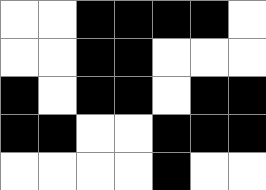[["white", "white", "black", "black", "black", "black", "white"], ["white", "white", "black", "black", "white", "white", "white"], ["black", "white", "black", "black", "white", "black", "black"], ["black", "black", "white", "white", "black", "black", "black"], ["white", "white", "white", "white", "black", "white", "white"]]